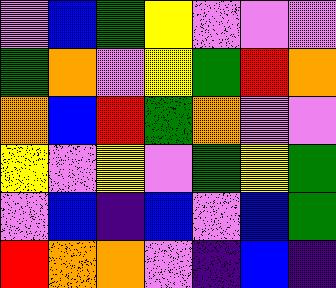[["violet", "blue", "green", "yellow", "violet", "violet", "violet"], ["green", "orange", "violet", "yellow", "green", "red", "orange"], ["orange", "blue", "red", "green", "orange", "violet", "violet"], ["yellow", "violet", "yellow", "violet", "green", "yellow", "green"], ["violet", "blue", "indigo", "blue", "violet", "blue", "green"], ["red", "orange", "orange", "violet", "indigo", "blue", "indigo"]]